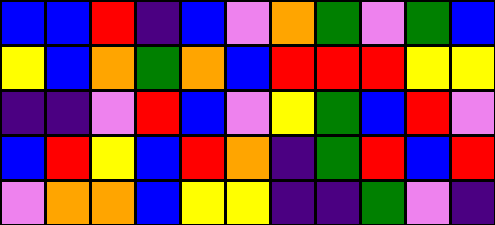[["blue", "blue", "red", "indigo", "blue", "violet", "orange", "green", "violet", "green", "blue"], ["yellow", "blue", "orange", "green", "orange", "blue", "red", "red", "red", "yellow", "yellow"], ["indigo", "indigo", "violet", "red", "blue", "violet", "yellow", "green", "blue", "red", "violet"], ["blue", "red", "yellow", "blue", "red", "orange", "indigo", "green", "red", "blue", "red"], ["violet", "orange", "orange", "blue", "yellow", "yellow", "indigo", "indigo", "green", "violet", "indigo"]]